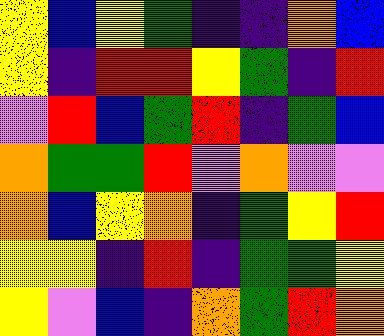[["yellow", "blue", "yellow", "green", "indigo", "indigo", "orange", "blue"], ["yellow", "indigo", "red", "red", "yellow", "green", "indigo", "red"], ["violet", "red", "blue", "green", "red", "indigo", "green", "blue"], ["orange", "green", "green", "red", "violet", "orange", "violet", "violet"], ["orange", "blue", "yellow", "orange", "indigo", "green", "yellow", "red"], ["yellow", "yellow", "indigo", "red", "indigo", "green", "green", "yellow"], ["yellow", "violet", "blue", "indigo", "orange", "green", "red", "orange"]]